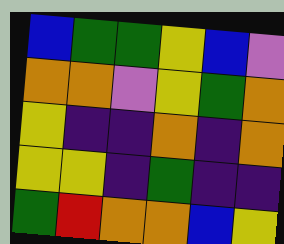[["blue", "green", "green", "yellow", "blue", "violet"], ["orange", "orange", "violet", "yellow", "green", "orange"], ["yellow", "indigo", "indigo", "orange", "indigo", "orange"], ["yellow", "yellow", "indigo", "green", "indigo", "indigo"], ["green", "red", "orange", "orange", "blue", "yellow"]]